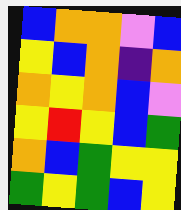[["blue", "orange", "orange", "violet", "blue"], ["yellow", "blue", "orange", "indigo", "orange"], ["orange", "yellow", "orange", "blue", "violet"], ["yellow", "red", "yellow", "blue", "green"], ["orange", "blue", "green", "yellow", "yellow"], ["green", "yellow", "green", "blue", "yellow"]]